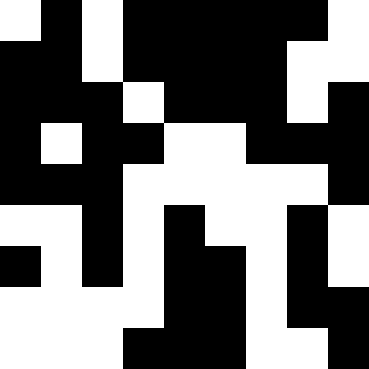[["white", "black", "white", "black", "black", "black", "black", "black", "white"], ["black", "black", "white", "black", "black", "black", "black", "white", "white"], ["black", "black", "black", "white", "black", "black", "black", "white", "black"], ["black", "white", "black", "black", "white", "white", "black", "black", "black"], ["black", "black", "black", "white", "white", "white", "white", "white", "black"], ["white", "white", "black", "white", "black", "white", "white", "black", "white"], ["black", "white", "black", "white", "black", "black", "white", "black", "white"], ["white", "white", "white", "white", "black", "black", "white", "black", "black"], ["white", "white", "white", "black", "black", "black", "white", "white", "black"]]